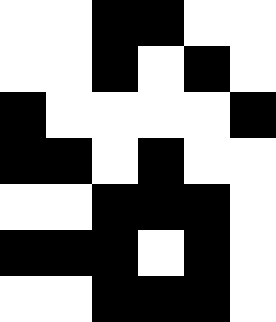[["white", "white", "black", "black", "white", "white"], ["white", "white", "black", "white", "black", "white"], ["black", "white", "white", "white", "white", "black"], ["black", "black", "white", "black", "white", "white"], ["white", "white", "black", "black", "black", "white"], ["black", "black", "black", "white", "black", "white"], ["white", "white", "black", "black", "black", "white"]]